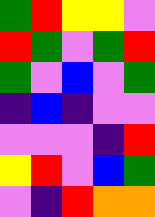[["green", "red", "yellow", "yellow", "violet"], ["red", "green", "violet", "green", "red"], ["green", "violet", "blue", "violet", "green"], ["indigo", "blue", "indigo", "violet", "violet"], ["violet", "violet", "violet", "indigo", "red"], ["yellow", "red", "violet", "blue", "green"], ["violet", "indigo", "red", "orange", "orange"]]